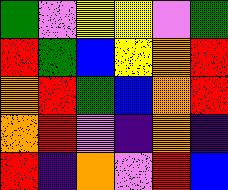[["green", "violet", "yellow", "yellow", "violet", "green"], ["red", "green", "blue", "yellow", "orange", "red"], ["orange", "red", "green", "blue", "orange", "red"], ["orange", "red", "violet", "indigo", "orange", "indigo"], ["red", "indigo", "orange", "violet", "red", "blue"]]